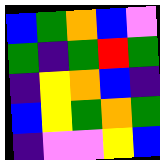[["blue", "green", "orange", "blue", "violet"], ["green", "indigo", "green", "red", "green"], ["indigo", "yellow", "orange", "blue", "indigo"], ["blue", "yellow", "green", "orange", "green"], ["indigo", "violet", "violet", "yellow", "blue"]]